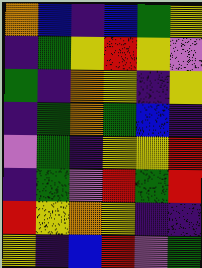[["orange", "blue", "indigo", "blue", "green", "yellow"], ["indigo", "green", "yellow", "red", "yellow", "violet"], ["green", "indigo", "orange", "yellow", "indigo", "yellow"], ["indigo", "green", "orange", "green", "blue", "indigo"], ["violet", "green", "indigo", "yellow", "yellow", "red"], ["indigo", "green", "violet", "red", "green", "red"], ["red", "yellow", "orange", "yellow", "indigo", "indigo"], ["yellow", "indigo", "blue", "red", "violet", "green"]]